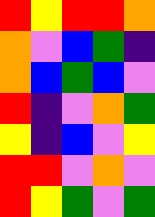[["red", "yellow", "red", "red", "orange"], ["orange", "violet", "blue", "green", "indigo"], ["orange", "blue", "green", "blue", "violet"], ["red", "indigo", "violet", "orange", "green"], ["yellow", "indigo", "blue", "violet", "yellow"], ["red", "red", "violet", "orange", "violet"], ["red", "yellow", "green", "violet", "green"]]